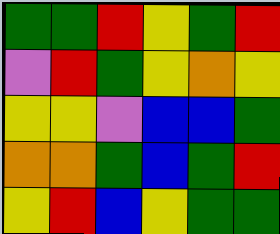[["green", "green", "red", "yellow", "green", "red"], ["violet", "red", "green", "yellow", "orange", "yellow"], ["yellow", "yellow", "violet", "blue", "blue", "green"], ["orange", "orange", "green", "blue", "green", "red"], ["yellow", "red", "blue", "yellow", "green", "green"]]